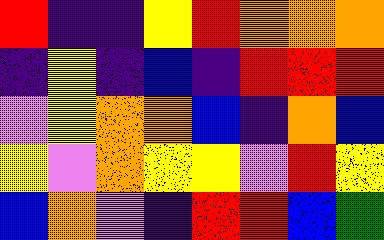[["red", "indigo", "indigo", "yellow", "red", "orange", "orange", "orange"], ["indigo", "yellow", "indigo", "blue", "indigo", "red", "red", "red"], ["violet", "yellow", "orange", "orange", "blue", "indigo", "orange", "blue"], ["yellow", "violet", "orange", "yellow", "yellow", "violet", "red", "yellow"], ["blue", "orange", "violet", "indigo", "red", "red", "blue", "green"]]